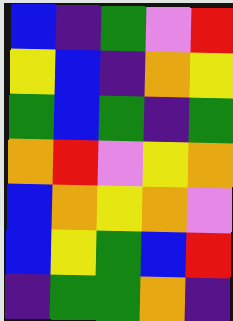[["blue", "indigo", "green", "violet", "red"], ["yellow", "blue", "indigo", "orange", "yellow"], ["green", "blue", "green", "indigo", "green"], ["orange", "red", "violet", "yellow", "orange"], ["blue", "orange", "yellow", "orange", "violet"], ["blue", "yellow", "green", "blue", "red"], ["indigo", "green", "green", "orange", "indigo"]]